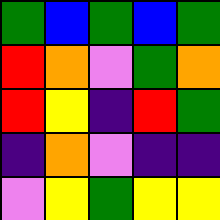[["green", "blue", "green", "blue", "green"], ["red", "orange", "violet", "green", "orange"], ["red", "yellow", "indigo", "red", "green"], ["indigo", "orange", "violet", "indigo", "indigo"], ["violet", "yellow", "green", "yellow", "yellow"]]